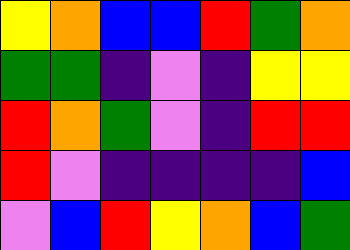[["yellow", "orange", "blue", "blue", "red", "green", "orange"], ["green", "green", "indigo", "violet", "indigo", "yellow", "yellow"], ["red", "orange", "green", "violet", "indigo", "red", "red"], ["red", "violet", "indigo", "indigo", "indigo", "indigo", "blue"], ["violet", "blue", "red", "yellow", "orange", "blue", "green"]]